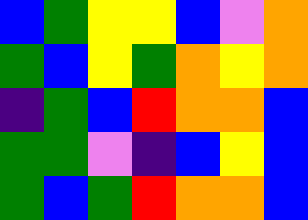[["blue", "green", "yellow", "yellow", "blue", "violet", "orange"], ["green", "blue", "yellow", "green", "orange", "yellow", "orange"], ["indigo", "green", "blue", "red", "orange", "orange", "blue"], ["green", "green", "violet", "indigo", "blue", "yellow", "blue"], ["green", "blue", "green", "red", "orange", "orange", "blue"]]